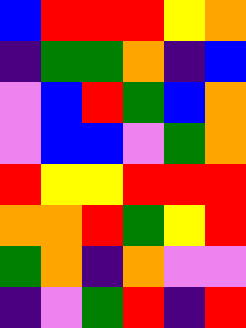[["blue", "red", "red", "red", "yellow", "orange"], ["indigo", "green", "green", "orange", "indigo", "blue"], ["violet", "blue", "red", "green", "blue", "orange"], ["violet", "blue", "blue", "violet", "green", "orange"], ["red", "yellow", "yellow", "red", "red", "red"], ["orange", "orange", "red", "green", "yellow", "red"], ["green", "orange", "indigo", "orange", "violet", "violet"], ["indigo", "violet", "green", "red", "indigo", "red"]]